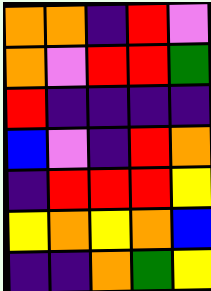[["orange", "orange", "indigo", "red", "violet"], ["orange", "violet", "red", "red", "green"], ["red", "indigo", "indigo", "indigo", "indigo"], ["blue", "violet", "indigo", "red", "orange"], ["indigo", "red", "red", "red", "yellow"], ["yellow", "orange", "yellow", "orange", "blue"], ["indigo", "indigo", "orange", "green", "yellow"]]